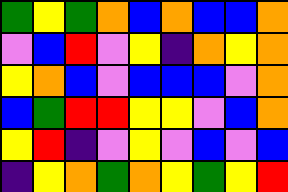[["green", "yellow", "green", "orange", "blue", "orange", "blue", "blue", "orange"], ["violet", "blue", "red", "violet", "yellow", "indigo", "orange", "yellow", "orange"], ["yellow", "orange", "blue", "violet", "blue", "blue", "blue", "violet", "orange"], ["blue", "green", "red", "red", "yellow", "yellow", "violet", "blue", "orange"], ["yellow", "red", "indigo", "violet", "yellow", "violet", "blue", "violet", "blue"], ["indigo", "yellow", "orange", "green", "orange", "yellow", "green", "yellow", "red"]]